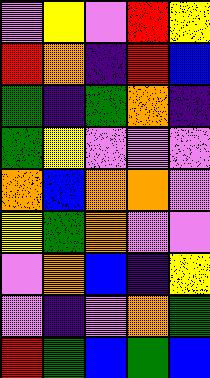[["violet", "yellow", "violet", "red", "yellow"], ["red", "orange", "indigo", "red", "blue"], ["green", "indigo", "green", "orange", "indigo"], ["green", "yellow", "violet", "violet", "violet"], ["orange", "blue", "orange", "orange", "violet"], ["yellow", "green", "orange", "violet", "violet"], ["violet", "orange", "blue", "indigo", "yellow"], ["violet", "indigo", "violet", "orange", "green"], ["red", "green", "blue", "green", "blue"]]